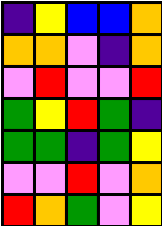[["indigo", "yellow", "blue", "blue", "orange"], ["orange", "orange", "violet", "indigo", "orange"], ["violet", "red", "violet", "violet", "red"], ["green", "yellow", "red", "green", "indigo"], ["green", "green", "indigo", "green", "yellow"], ["violet", "violet", "red", "violet", "orange"], ["red", "orange", "green", "violet", "yellow"]]